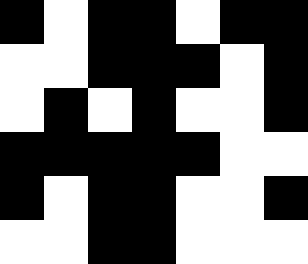[["black", "white", "black", "black", "white", "black", "black"], ["white", "white", "black", "black", "black", "white", "black"], ["white", "black", "white", "black", "white", "white", "black"], ["black", "black", "black", "black", "black", "white", "white"], ["black", "white", "black", "black", "white", "white", "black"], ["white", "white", "black", "black", "white", "white", "white"]]